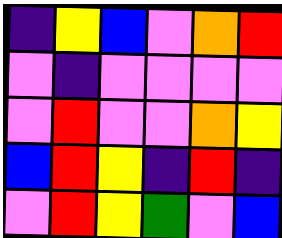[["indigo", "yellow", "blue", "violet", "orange", "red"], ["violet", "indigo", "violet", "violet", "violet", "violet"], ["violet", "red", "violet", "violet", "orange", "yellow"], ["blue", "red", "yellow", "indigo", "red", "indigo"], ["violet", "red", "yellow", "green", "violet", "blue"]]